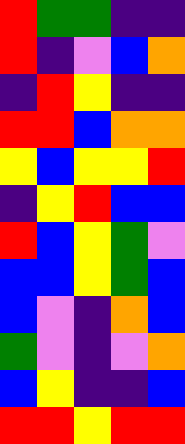[["red", "green", "green", "indigo", "indigo"], ["red", "indigo", "violet", "blue", "orange"], ["indigo", "red", "yellow", "indigo", "indigo"], ["red", "red", "blue", "orange", "orange"], ["yellow", "blue", "yellow", "yellow", "red"], ["indigo", "yellow", "red", "blue", "blue"], ["red", "blue", "yellow", "green", "violet"], ["blue", "blue", "yellow", "green", "blue"], ["blue", "violet", "indigo", "orange", "blue"], ["green", "violet", "indigo", "violet", "orange"], ["blue", "yellow", "indigo", "indigo", "blue"], ["red", "red", "yellow", "red", "red"]]